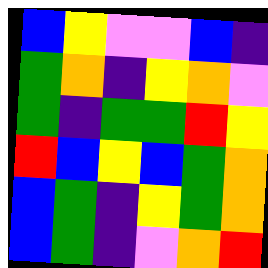[["blue", "yellow", "violet", "violet", "blue", "indigo"], ["green", "orange", "indigo", "yellow", "orange", "violet"], ["green", "indigo", "green", "green", "red", "yellow"], ["red", "blue", "yellow", "blue", "green", "orange"], ["blue", "green", "indigo", "yellow", "green", "orange"], ["blue", "green", "indigo", "violet", "orange", "red"]]